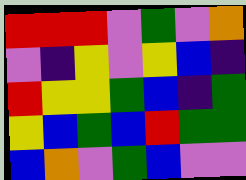[["red", "red", "red", "violet", "green", "violet", "orange"], ["violet", "indigo", "yellow", "violet", "yellow", "blue", "indigo"], ["red", "yellow", "yellow", "green", "blue", "indigo", "green"], ["yellow", "blue", "green", "blue", "red", "green", "green"], ["blue", "orange", "violet", "green", "blue", "violet", "violet"]]